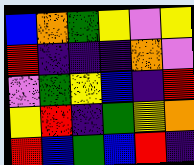[["blue", "orange", "green", "yellow", "violet", "yellow"], ["red", "indigo", "indigo", "indigo", "orange", "violet"], ["violet", "green", "yellow", "blue", "indigo", "red"], ["yellow", "red", "indigo", "green", "yellow", "orange"], ["red", "blue", "green", "blue", "red", "indigo"]]